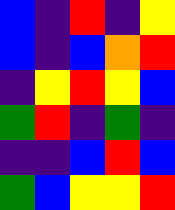[["blue", "indigo", "red", "indigo", "yellow"], ["blue", "indigo", "blue", "orange", "red"], ["indigo", "yellow", "red", "yellow", "blue"], ["green", "red", "indigo", "green", "indigo"], ["indigo", "indigo", "blue", "red", "blue"], ["green", "blue", "yellow", "yellow", "red"]]